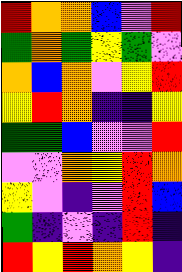[["red", "orange", "orange", "blue", "violet", "red"], ["green", "orange", "green", "yellow", "green", "violet"], ["orange", "blue", "orange", "violet", "yellow", "red"], ["yellow", "red", "orange", "indigo", "indigo", "yellow"], ["green", "green", "blue", "violet", "violet", "red"], ["violet", "violet", "orange", "yellow", "red", "orange"], ["yellow", "violet", "indigo", "violet", "red", "blue"], ["green", "indigo", "violet", "indigo", "red", "indigo"], ["red", "yellow", "red", "orange", "yellow", "indigo"]]